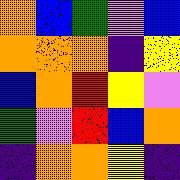[["orange", "blue", "green", "violet", "blue"], ["orange", "orange", "orange", "indigo", "yellow"], ["blue", "orange", "red", "yellow", "violet"], ["green", "violet", "red", "blue", "orange"], ["indigo", "orange", "orange", "yellow", "indigo"]]